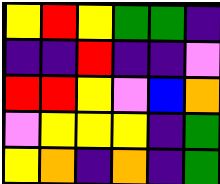[["yellow", "red", "yellow", "green", "green", "indigo"], ["indigo", "indigo", "red", "indigo", "indigo", "violet"], ["red", "red", "yellow", "violet", "blue", "orange"], ["violet", "yellow", "yellow", "yellow", "indigo", "green"], ["yellow", "orange", "indigo", "orange", "indigo", "green"]]